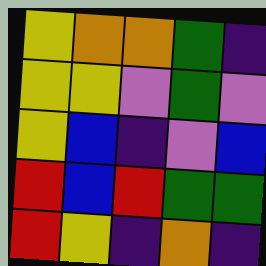[["yellow", "orange", "orange", "green", "indigo"], ["yellow", "yellow", "violet", "green", "violet"], ["yellow", "blue", "indigo", "violet", "blue"], ["red", "blue", "red", "green", "green"], ["red", "yellow", "indigo", "orange", "indigo"]]